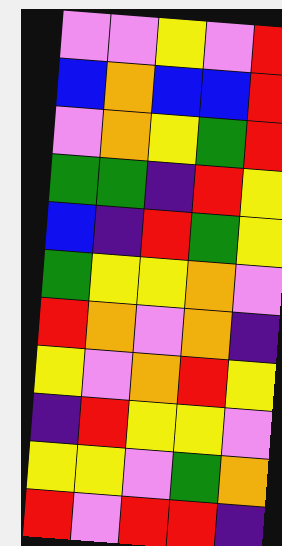[["violet", "violet", "yellow", "violet", "red"], ["blue", "orange", "blue", "blue", "red"], ["violet", "orange", "yellow", "green", "red"], ["green", "green", "indigo", "red", "yellow"], ["blue", "indigo", "red", "green", "yellow"], ["green", "yellow", "yellow", "orange", "violet"], ["red", "orange", "violet", "orange", "indigo"], ["yellow", "violet", "orange", "red", "yellow"], ["indigo", "red", "yellow", "yellow", "violet"], ["yellow", "yellow", "violet", "green", "orange"], ["red", "violet", "red", "red", "indigo"]]